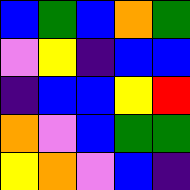[["blue", "green", "blue", "orange", "green"], ["violet", "yellow", "indigo", "blue", "blue"], ["indigo", "blue", "blue", "yellow", "red"], ["orange", "violet", "blue", "green", "green"], ["yellow", "orange", "violet", "blue", "indigo"]]